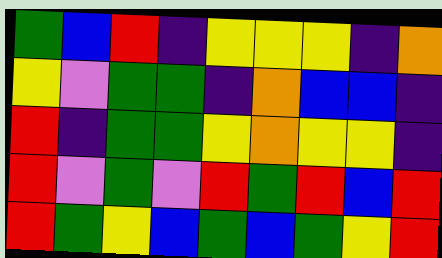[["green", "blue", "red", "indigo", "yellow", "yellow", "yellow", "indigo", "orange"], ["yellow", "violet", "green", "green", "indigo", "orange", "blue", "blue", "indigo"], ["red", "indigo", "green", "green", "yellow", "orange", "yellow", "yellow", "indigo"], ["red", "violet", "green", "violet", "red", "green", "red", "blue", "red"], ["red", "green", "yellow", "blue", "green", "blue", "green", "yellow", "red"]]